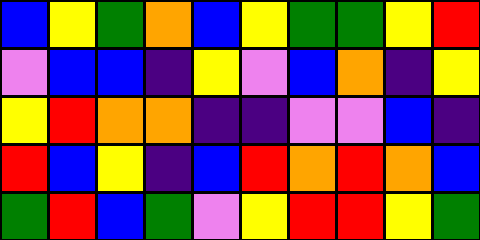[["blue", "yellow", "green", "orange", "blue", "yellow", "green", "green", "yellow", "red"], ["violet", "blue", "blue", "indigo", "yellow", "violet", "blue", "orange", "indigo", "yellow"], ["yellow", "red", "orange", "orange", "indigo", "indigo", "violet", "violet", "blue", "indigo"], ["red", "blue", "yellow", "indigo", "blue", "red", "orange", "red", "orange", "blue"], ["green", "red", "blue", "green", "violet", "yellow", "red", "red", "yellow", "green"]]